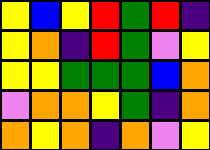[["yellow", "blue", "yellow", "red", "green", "red", "indigo"], ["yellow", "orange", "indigo", "red", "green", "violet", "yellow"], ["yellow", "yellow", "green", "green", "green", "blue", "orange"], ["violet", "orange", "orange", "yellow", "green", "indigo", "orange"], ["orange", "yellow", "orange", "indigo", "orange", "violet", "yellow"]]